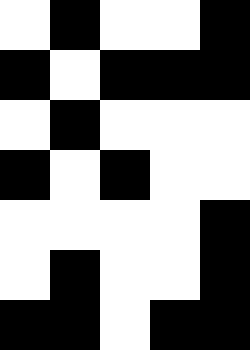[["white", "black", "white", "white", "black"], ["black", "white", "black", "black", "black"], ["white", "black", "white", "white", "white"], ["black", "white", "black", "white", "white"], ["white", "white", "white", "white", "black"], ["white", "black", "white", "white", "black"], ["black", "black", "white", "black", "black"]]